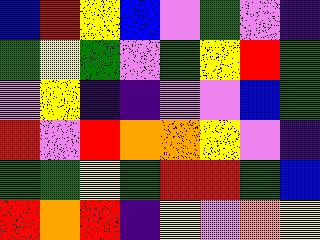[["blue", "red", "yellow", "blue", "violet", "green", "violet", "indigo"], ["green", "yellow", "green", "violet", "green", "yellow", "red", "green"], ["violet", "yellow", "indigo", "indigo", "violet", "violet", "blue", "green"], ["red", "violet", "red", "orange", "orange", "yellow", "violet", "indigo"], ["green", "green", "yellow", "green", "red", "red", "green", "blue"], ["red", "orange", "red", "indigo", "yellow", "violet", "orange", "yellow"]]